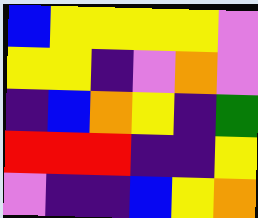[["blue", "yellow", "yellow", "yellow", "yellow", "violet"], ["yellow", "yellow", "indigo", "violet", "orange", "violet"], ["indigo", "blue", "orange", "yellow", "indigo", "green"], ["red", "red", "red", "indigo", "indigo", "yellow"], ["violet", "indigo", "indigo", "blue", "yellow", "orange"]]